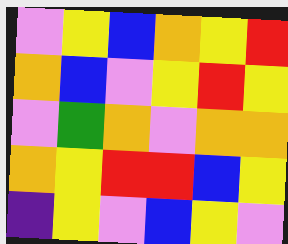[["violet", "yellow", "blue", "orange", "yellow", "red"], ["orange", "blue", "violet", "yellow", "red", "yellow"], ["violet", "green", "orange", "violet", "orange", "orange"], ["orange", "yellow", "red", "red", "blue", "yellow"], ["indigo", "yellow", "violet", "blue", "yellow", "violet"]]